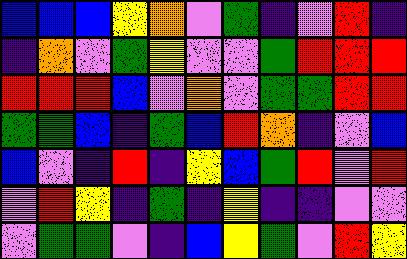[["blue", "blue", "blue", "yellow", "orange", "violet", "green", "indigo", "violet", "red", "indigo"], ["indigo", "orange", "violet", "green", "yellow", "violet", "violet", "green", "red", "red", "red"], ["red", "red", "red", "blue", "violet", "orange", "violet", "green", "green", "red", "red"], ["green", "green", "blue", "indigo", "green", "blue", "red", "orange", "indigo", "violet", "blue"], ["blue", "violet", "indigo", "red", "indigo", "yellow", "blue", "green", "red", "violet", "red"], ["violet", "red", "yellow", "indigo", "green", "indigo", "yellow", "indigo", "indigo", "violet", "violet"], ["violet", "green", "green", "violet", "indigo", "blue", "yellow", "green", "violet", "red", "yellow"]]